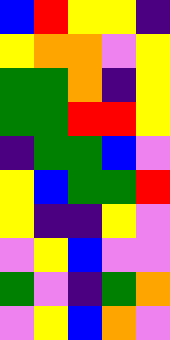[["blue", "red", "yellow", "yellow", "indigo"], ["yellow", "orange", "orange", "violet", "yellow"], ["green", "green", "orange", "indigo", "yellow"], ["green", "green", "red", "red", "yellow"], ["indigo", "green", "green", "blue", "violet"], ["yellow", "blue", "green", "green", "red"], ["yellow", "indigo", "indigo", "yellow", "violet"], ["violet", "yellow", "blue", "violet", "violet"], ["green", "violet", "indigo", "green", "orange"], ["violet", "yellow", "blue", "orange", "violet"]]